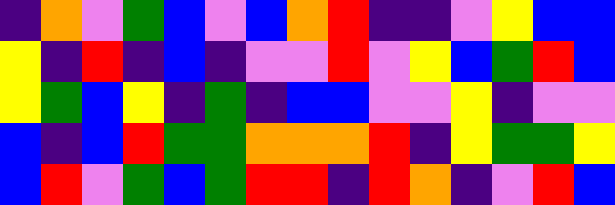[["indigo", "orange", "violet", "green", "blue", "violet", "blue", "orange", "red", "indigo", "indigo", "violet", "yellow", "blue", "blue"], ["yellow", "indigo", "red", "indigo", "blue", "indigo", "violet", "violet", "red", "violet", "yellow", "blue", "green", "red", "blue"], ["yellow", "green", "blue", "yellow", "indigo", "green", "indigo", "blue", "blue", "violet", "violet", "yellow", "indigo", "violet", "violet"], ["blue", "indigo", "blue", "red", "green", "green", "orange", "orange", "orange", "red", "indigo", "yellow", "green", "green", "yellow"], ["blue", "red", "violet", "green", "blue", "green", "red", "red", "indigo", "red", "orange", "indigo", "violet", "red", "blue"]]